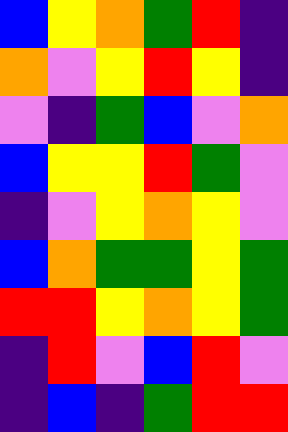[["blue", "yellow", "orange", "green", "red", "indigo"], ["orange", "violet", "yellow", "red", "yellow", "indigo"], ["violet", "indigo", "green", "blue", "violet", "orange"], ["blue", "yellow", "yellow", "red", "green", "violet"], ["indigo", "violet", "yellow", "orange", "yellow", "violet"], ["blue", "orange", "green", "green", "yellow", "green"], ["red", "red", "yellow", "orange", "yellow", "green"], ["indigo", "red", "violet", "blue", "red", "violet"], ["indigo", "blue", "indigo", "green", "red", "red"]]